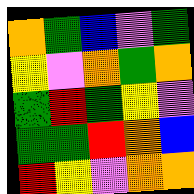[["orange", "green", "blue", "violet", "green"], ["yellow", "violet", "orange", "green", "orange"], ["green", "red", "green", "yellow", "violet"], ["green", "green", "red", "orange", "blue"], ["red", "yellow", "violet", "orange", "orange"]]